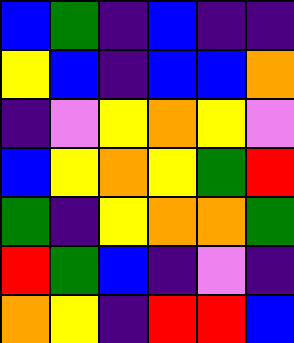[["blue", "green", "indigo", "blue", "indigo", "indigo"], ["yellow", "blue", "indigo", "blue", "blue", "orange"], ["indigo", "violet", "yellow", "orange", "yellow", "violet"], ["blue", "yellow", "orange", "yellow", "green", "red"], ["green", "indigo", "yellow", "orange", "orange", "green"], ["red", "green", "blue", "indigo", "violet", "indigo"], ["orange", "yellow", "indigo", "red", "red", "blue"]]